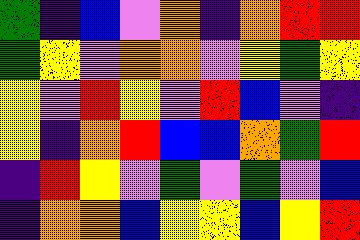[["green", "indigo", "blue", "violet", "orange", "indigo", "orange", "red", "red"], ["green", "yellow", "violet", "orange", "orange", "violet", "yellow", "green", "yellow"], ["yellow", "violet", "red", "yellow", "violet", "red", "blue", "violet", "indigo"], ["yellow", "indigo", "orange", "red", "blue", "blue", "orange", "green", "red"], ["indigo", "red", "yellow", "violet", "green", "violet", "green", "violet", "blue"], ["indigo", "orange", "orange", "blue", "yellow", "yellow", "blue", "yellow", "red"]]